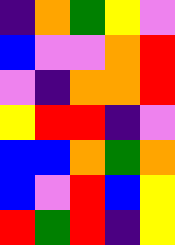[["indigo", "orange", "green", "yellow", "violet"], ["blue", "violet", "violet", "orange", "red"], ["violet", "indigo", "orange", "orange", "red"], ["yellow", "red", "red", "indigo", "violet"], ["blue", "blue", "orange", "green", "orange"], ["blue", "violet", "red", "blue", "yellow"], ["red", "green", "red", "indigo", "yellow"]]